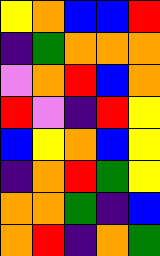[["yellow", "orange", "blue", "blue", "red"], ["indigo", "green", "orange", "orange", "orange"], ["violet", "orange", "red", "blue", "orange"], ["red", "violet", "indigo", "red", "yellow"], ["blue", "yellow", "orange", "blue", "yellow"], ["indigo", "orange", "red", "green", "yellow"], ["orange", "orange", "green", "indigo", "blue"], ["orange", "red", "indigo", "orange", "green"]]